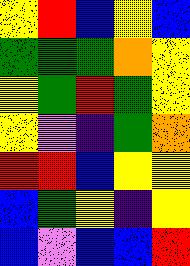[["yellow", "red", "blue", "yellow", "blue"], ["green", "green", "green", "orange", "yellow"], ["yellow", "green", "red", "green", "yellow"], ["yellow", "violet", "indigo", "green", "orange"], ["red", "red", "blue", "yellow", "yellow"], ["blue", "green", "yellow", "indigo", "yellow"], ["blue", "violet", "blue", "blue", "red"]]